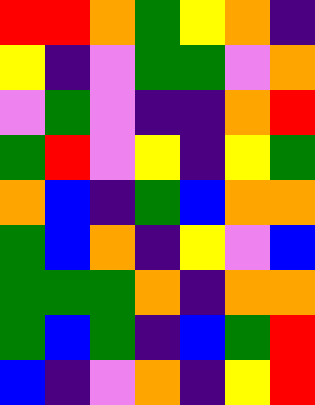[["red", "red", "orange", "green", "yellow", "orange", "indigo"], ["yellow", "indigo", "violet", "green", "green", "violet", "orange"], ["violet", "green", "violet", "indigo", "indigo", "orange", "red"], ["green", "red", "violet", "yellow", "indigo", "yellow", "green"], ["orange", "blue", "indigo", "green", "blue", "orange", "orange"], ["green", "blue", "orange", "indigo", "yellow", "violet", "blue"], ["green", "green", "green", "orange", "indigo", "orange", "orange"], ["green", "blue", "green", "indigo", "blue", "green", "red"], ["blue", "indigo", "violet", "orange", "indigo", "yellow", "red"]]